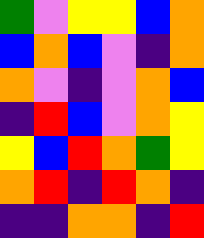[["green", "violet", "yellow", "yellow", "blue", "orange"], ["blue", "orange", "blue", "violet", "indigo", "orange"], ["orange", "violet", "indigo", "violet", "orange", "blue"], ["indigo", "red", "blue", "violet", "orange", "yellow"], ["yellow", "blue", "red", "orange", "green", "yellow"], ["orange", "red", "indigo", "red", "orange", "indigo"], ["indigo", "indigo", "orange", "orange", "indigo", "red"]]